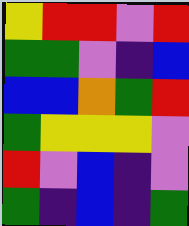[["yellow", "red", "red", "violet", "red"], ["green", "green", "violet", "indigo", "blue"], ["blue", "blue", "orange", "green", "red"], ["green", "yellow", "yellow", "yellow", "violet"], ["red", "violet", "blue", "indigo", "violet"], ["green", "indigo", "blue", "indigo", "green"]]